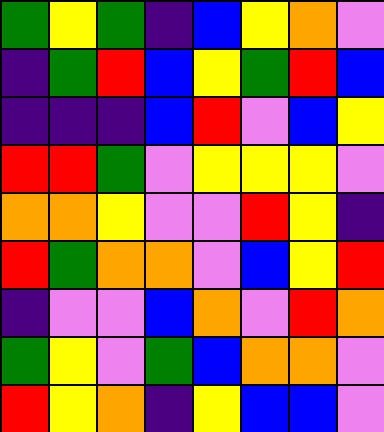[["green", "yellow", "green", "indigo", "blue", "yellow", "orange", "violet"], ["indigo", "green", "red", "blue", "yellow", "green", "red", "blue"], ["indigo", "indigo", "indigo", "blue", "red", "violet", "blue", "yellow"], ["red", "red", "green", "violet", "yellow", "yellow", "yellow", "violet"], ["orange", "orange", "yellow", "violet", "violet", "red", "yellow", "indigo"], ["red", "green", "orange", "orange", "violet", "blue", "yellow", "red"], ["indigo", "violet", "violet", "blue", "orange", "violet", "red", "orange"], ["green", "yellow", "violet", "green", "blue", "orange", "orange", "violet"], ["red", "yellow", "orange", "indigo", "yellow", "blue", "blue", "violet"]]